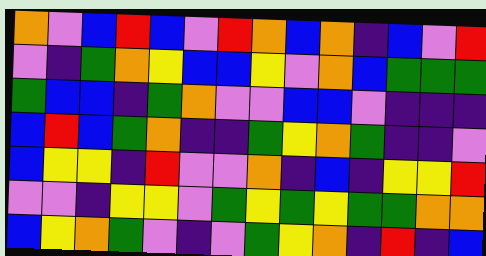[["orange", "violet", "blue", "red", "blue", "violet", "red", "orange", "blue", "orange", "indigo", "blue", "violet", "red"], ["violet", "indigo", "green", "orange", "yellow", "blue", "blue", "yellow", "violet", "orange", "blue", "green", "green", "green"], ["green", "blue", "blue", "indigo", "green", "orange", "violet", "violet", "blue", "blue", "violet", "indigo", "indigo", "indigo"], ["blue", "red", "blue", "green", "orange", "indigo", "indigo", "green", "yellow", "orange", "green", "indigo", "indigo", "violet"], ["blue", "yellow", "yellow", "indigo", "red", "violet", "violet", "orange", "indigo", "blue", "indigo", "yellow", "yellow", "red"], ["violet", "violet", "indigo", "yellow", "yellow", "violet", "green", "yellow", "green", "yellow", "green", "green", "orange", "orange"], ["blue", "yellow", "orange", "green", "violet", "indigo", "violet", "green", "yellow", "orange", "indigo", "red", "indigo", "blue"]]